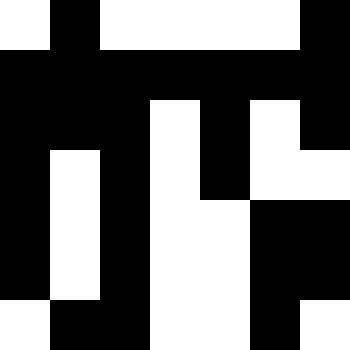[["white", "black", "white", "white", "white", "white", "black"], ["black", "black", "black", "black", "black", "black", "black"], ["black", "black", "black", "white", "black", "white", "black"], ["black", "white", "black", "white", "black", "white", "white"], ["black", "white", "black", "white", "white", "black", "black"], ["black", "white", "black", "white", "white", "black", "black"], ["white", "black", "black", "white", "white", "black", "white"]]